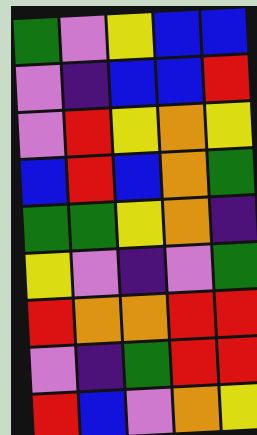[["green", "violet", "yellow", "blue", "blue"], ["violet", "indigo", "blue", "blue", "red"], ["violet", "red", "yellow", "orange", "yellow"], ["blue", "red", "blue", "orange", "green"], ["green", "green", "yellow", "orange", "indigo"], ["yellow", "violet", "indigo", "violet", "green"], ["red", "orange", "orange", "red", "red"], ["violet", "indigo", "green", "red", "red"], ["red", "blue", "violet", "orange", "yellow"]]